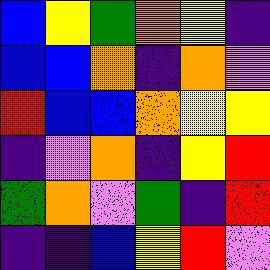[["blue", "yellow", "green", "orange", "yellow", "indigo"], ["blue", "blue", "orange", "indigo", "orange", "violet"], ["red", "blue", "blue", "orange", "yellow", "yellow"], ["indigo", "violet", "orange", "indigo", "yellow", "red"], ["green", "orange", "violet", "green", "indigo", "red"], ["indigo", "indigo", "blue", "yellow", "red", "violet"]]